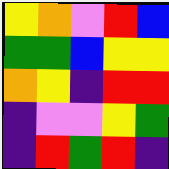[["yellow", "orange", "violet", "red", "blue"], ["green", "green", "blue", "yellow", "yellow"], ["orange", "yellow", "indigo", "red", "red"], ["indigo", "violet", "violet", "yellow", "green"], ["indigo", "red", "green", "red", "indigo"]]